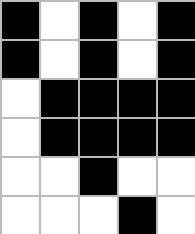[["black", "white", "black", "white", "black"], ["black", "white", "black", "white", "black"], ["white", "black", "black", "black", "black"], ["white", "black", "black", "black", "black"], ["white", "white", "black", "white", "white"], ["white", "white", "white", "black", "white"]]